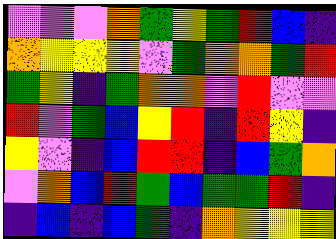[["violet", "violet", "violet", "orange", "green", "yellow", "green", "red", "blue", "indigo"], ["orange", "yellow", "yellow", "yellow", "violet", "green", "orange", "orange", "green", "red"], ["green", "yellow", "indigo", "green", "orange", "orange", "violet", "red", "violet", "violet"], ["red", "violet", "green", "blue", "yellow", "red", "indigo", "red", "yellow", "indigo"], ["yellow", "violet", "indigo", "blue", "red", "red", "indigo", "blue", "green", "orange"], ["violet", "orange", "blue", "red", "green", "blue", "green", "green", "red", "indigo"], ["indigo", "blue", "indigo", "blue", "green", "indigo", "orange", "yellow", "yellow", "yellow"]]